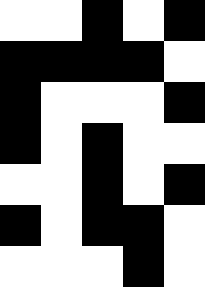[["white", "white", "black", "white", "black"], ["black", "black", "black", "black", "white"], ["black", "white", "white", "white", "black"], ["black", "white", "black", "white", "white"], ["white", "white", "black", "white", "black"], ["black", "white", "black", "black", "white"], ["white", "white", "white", "black", "white"]]